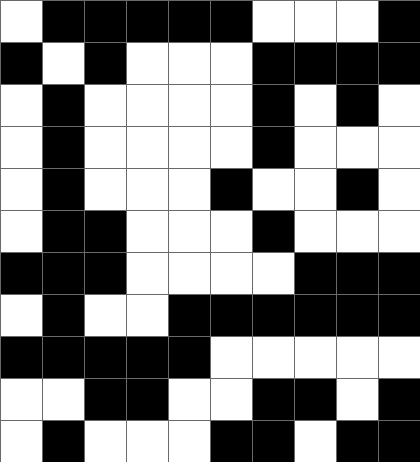[["white", "black", "black", "black", "black", "black", "white", "white", "white", "black"], ["black", "white", "black", "white", "white", "white", "black", "black", "black", "black"], ["white", "black", "white", "white", "white", "white", "black", "white", "black", "white"], ["white", "black", "white", "white", "white", "white", "black", "white", "white", "white"], ["white", "black", "white", "white", "white", "black", "white", "white", "black", "white"], ["white", "black", "black", "white", "white", "white", "black", "white", "white", "white"], ["black", "black", "black", "white", "white", "white", "white", "black", "black", "black"], ["white", "black", "white", "white", "black", "black", "black", "black", "black", "black"], ["black", "black", "black", "black", "black", "white", "white", "white", "white", "white"], ["white", "white", "black", "black", "white", "white", "black", "black", "white", "black"], ["white", "black", "white", "white", "white", "black", "black", "white", "black", "black"]]